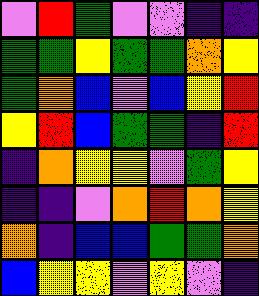[["violet", "red", "green", "violet", "violet", "indigo", "indigo"], ["green", "green", "yellow", "green", "green", "orange", "yellow"], ["green", "orange", "blue", "violet", "blue", "yellow", "red"], ["yellow", "red", "blue", "green", "green", "indigo", "red"], ["indigo", "orange", "yellow", "yellow", "violet", "green", "yellow"], ["indigo", "indigo", "violet", "orange", "red", "orange", "yellow"], ["orange", "indigo", "blue", "blue", "green", "green", "orange"], ["blue", "yellow", "yellow", "violet", "yellow", "violet", "indigo"]]